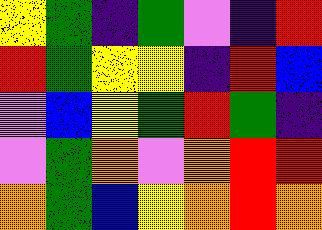[["yellow", "green", "indigo", "green", "violet", "indigo", "red"], ["red", "green", "yellow", "yellow", "indigo", "red", "blue"], ["violet", "blue", "yellow", "green", "red", "green", "indigo"], ["violet", "green", "orange", "violet", "orange", "red", "red"], ["orange", "green", "blue", "yellow", "orange", "red", "orange"]]